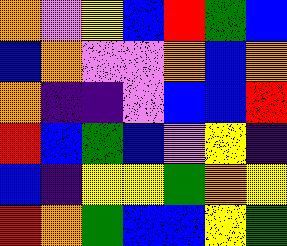[["orange", "violet", "yellow", "blue", "red", "green", "blue"], ["blue", "orange", "violet", "violet", "orange", "blue", "orange"], ["orange", "indigo", "indigo", "violet", "blue", "blue", "red"], ["red", "blue", "green", "blue", "violet", "yellow", "indigo"], ["blue", "indigo", "yellow", "yellow", "green", "orange", "yellow"], ["red", "orange", "green", "blue", "blue", "yellow", "green"]]